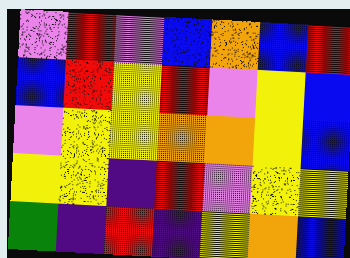[["violet", "red", "violet", "blue", "orange", "blue", "red"], ["blue", "red", "yellow", "red", "violet", "yellow", "blue"], ["violet", "yellow", "yellow", "orange", "orange", "yellow", "blue"], ["yellow", "yellow", "indigo", "red", "violet", "yellow", "yellow"], ["green", "indigo", "red", "indigo", "yellow", "orange", "blue"]]